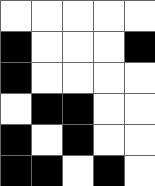[["white", "white", "white", "white", "white"], ["black", "white", "white", "white", "black"], ["black", "white", "white", "white", "white"], ["white", "black", "black", "white", "white"], ["black", "white", "black", "white", "white"], ["black", "black", "white", "black", "white"]]